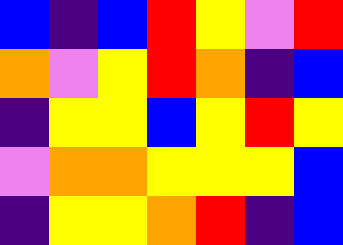[["blue", "indigo", "blue", "red", "yellow", "violet", "red"], ["orange", "violet", "yellow", "red", "orange", "indigo", "blue"], ["indigo", "yellow", "yellow", "blue", "yellow", "red", "yellow"], ["violet", "orange", "orange", "yellow", "yellow", "yellow", "blue"], ["indigo", "yellow", "yellow", "orange", "red", "indigo", "blue"]]